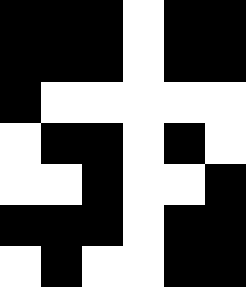[["black", "black", "black", "white", "black", "black"], ["black", "black", "black", "white", "black", "black"], ["black", "white", "white", "white", "white", "white"], ["white", "black", "black", "white", "black", "white"], ["white", "white", "black", "white", "white", "black"], ["black", "black", "black", "white", "black", "black"], ["white", "black", "white", "white", "black", "black"]]